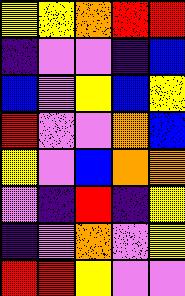[["yellow", "yellow", "orange", "red", "red"], ["indigo", "violet", "violet", "indigo", "blue"], ["blue", "violet", "yellow", "blue", "yellow"], ["red", "violet", "violet", "orange", "blue"], ["yellow", "violet", "blue", "orange", "orange"], ["violet", "indigo", "red", "indigo", "yellow"], ["indigo", "violet", "orange", "violet", "yellow"], ["red", "red", "yellow", "violet", "violet"]]